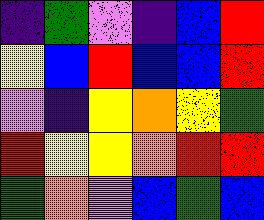[["indigo", "green", "violet", "indigo", "blue", "red"], ["yellow", "blue", "red", "blue", "blue", "red"], ["violet", "indigo", "yellow", "orange", "yellow", "green"], ["red", "yellow", "yellow", "orange", "red", "red"], ["green", "orange", "violet", "blue", "green", "blue"]]